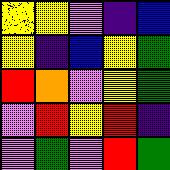[["yellow", "yellow", "violet", "indigo", "blue"], ["yellow", "indigo", "blue", "yellow", "green"], ["red", "orange", "violet", "yellow", "green"], ["violet", "red", "yellow", "red", "indigo"], ["violet", "green", "violet", "red", "green"]]